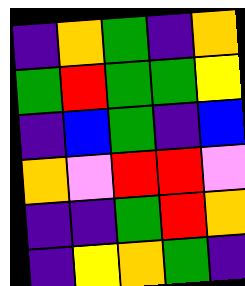[["indigo", "orange", "green", "indigo", "orange"], ["green", "red", "green", "green", "yellow"], ["indigo", "blue", "green", "indigo", "blue"], ["orange", "violet", "red", "red", "violet"], ["indigo", "indigo", "green", "red", "orange"], ["indigo", "yellow", "orange", "green", "indigo"]]